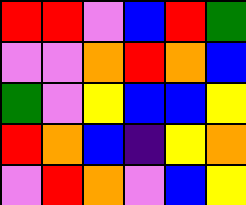[["red", "red", "violet", "blue", "red", "green"], ["violet", "violet", "orange", "red", "orange", "blue"], ["green", "violet", "yellow", "blue", "blue", "yellow"], ["red", "orange", "blue", "indigo", "yellow", "orange"], ["violet", "red", "orange", "violet", "blue", "yellow"]]